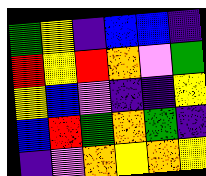[["green", "yellow", "indigo", "blue", "blue", "indigo"], ["red", "yellow", "red", "orange", "violet", "green"], ["yellow", "blue", "violet", "indigo", "indigo", "yellow"], ["blue", "red", "green", "orange", "green", "indigo"], ["indigo", "violet", "orange", "yellow", "orange", "yellow"]]